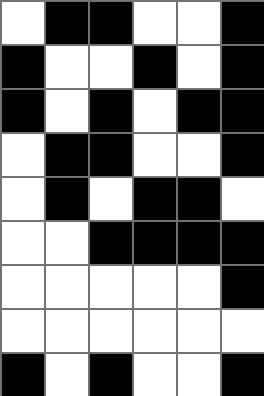[["white", "black", "black", "white", "white", "black"], ["black", "white", "white", "black", "white", "black"], ["black", "white", "black", "white", "black", "black"], ["white", "black", "black", "white", "white", "black"], ["white", "black", "white", "black", "black", "white"], ["white", "white", "black", "black", "black", "black"], ["white", "white", "white", "white", "white", "black"], ["white", "white", "white", "white", "white", "white"], ["black", "white", "black", "white", "white", "black"]]